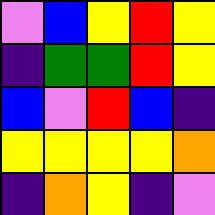[["violet", "blue", "yellow", "red", "yellow"], ["indigo", "green", "green", "red", "yellow"], ["blue", "violet", "red", "blue", "indigo"], ["yellow", "yellow", "yellow", "yellow", "orange"], ["indigo", "orange", "yellow", "indigo", "violet"]]